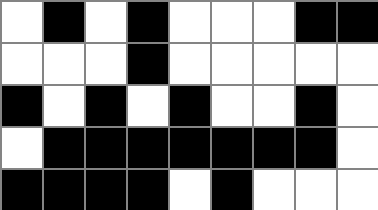[["white", "black", "white", "black", "white", "white", "white", "black", "black"], ["white", "white", "white", "black", "white", "white", "white", "white", "white"], ["black", "white", "black", "white", "black", "white", "white", "black", "white"], ["white", "black", "black", "black", "black", "black", "black", "black", "white"], ["black", "black", "black", "black", "white", "black", "white", "white", "white"]]